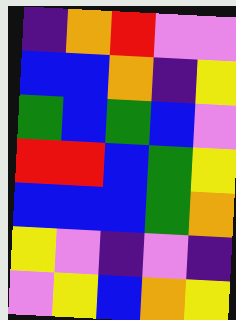[["indigo", "orange", "red", "violet", "violet"], ["blue", "blue", "orange", "indigo", "yellow"], ["green", "blue", "green", "blue", "violet"], ["red", "red", "blue", "green", "yellow"], ["blue", "blue", "blue", "green", "orange"], ["yellow", "violet", "indigo", "violet", "indigo"], ["violet", "yellow", "blue", "orange", "yellow"]]